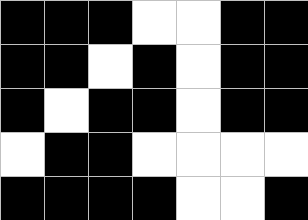[["black", "black", "black", "white", "white", "black", "black"], ["black", "black", "white", "black", "white", "black", "black"], ["black", "white", "black", "black", "white", "black", "black"], ["white", "black", "black", "white", "white", "white", "white"], ["black", "black", "black", "black", "white", "white", "black"]]